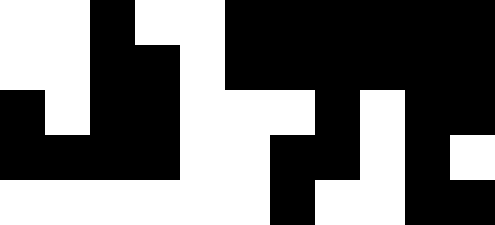[["white", "white", "black", "white", "white", "black", "black", "black", "black", "black", "black"], ["white", "white", "black", "black", "white", "black", "black", "black", "black", "black", "black"], ["black", "white", "black", "black", "white", "white", "white", "black", "white", "black", "black"], ["black", "black", "black", "black", "white", "white", "black", "black", "white", "black", "white"], ["white", "white", "white", "white", "white", "white", "black", "white", "white", "black", "black"]]